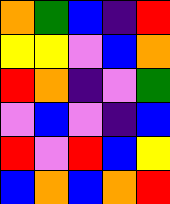[["orange", "green", "blue", "indigo", "red"], ["yellow", "yellow", "violet", "blue", "orange"], ["red", "orange", "indigo", "violet", "green"], ["violet", "blue", "violet", "indigo", "blue"], ["red", "violet", "red", "blue", "yellow"], ["blue", "orange", "blue", "orange", "red"]]